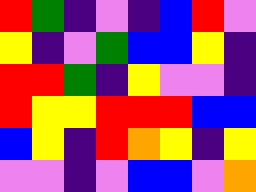[["red", "green", "indigo", "violet", "indigo", "blue", "red", "violet"], ["yellow", "indigo", "violet", "green", "blue", "blue", "yellow", "indigo"], ["red", "red", "green", "indigo", "yellow", "violet", "violet", "indigo"], ["red", "yellow", "yellow", "red", "red", "red", "blue", "blue"], ["blue", "yellow", "indigo", "red", "orange", "yellow", "indigo", "yellow"], ["violet", "violet", "indigo", "violet", "blue", "blue", "violet", "orange"]]